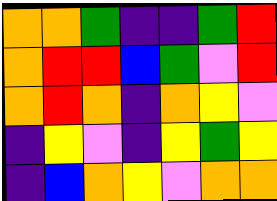[["orange", "orange", "green", "indigo", "indigo", "green", "red"], ["orange", "red", "red", "blue", "green", "violet", "red"], ["orange", "red", "orange", "indigo", "orange", "yellow", "violet"], ["indigo", "yellow", "violet", "indigo", "yellow", "green", "yellow"], ["indigo", "blue", "orange", "yellow", "violet", "orange", "orange"]]